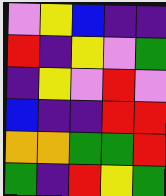[["violet", "yellow", "blue", "indigo", "indigo"], ["red", "indigo", "yellow", "violet", "green"], ["indigo", "yellow", "violet", "red", "violet"], ["blue", "indigo", "indigo", "red", "red"], ["orange", "orange", "green", "green", "red"], ["green", "indigo", "red", "yellow", "green"]]